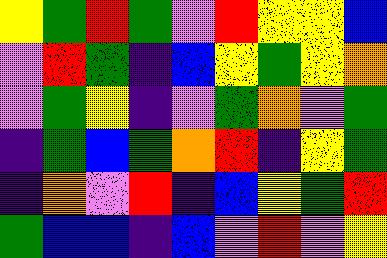[["yellow", "green", "red", "green", "violet", "red", "yellow", "yellow", "blue"], ["violet", "red", "green", "indigo", "blue", "yellow", "green", "yellow", "orange"], ["violet", "green", "yellow", "indigo", "violet", "green", "orange", "violet", "green"], ["indigo", "green", "blue", "green", "orange", "red", "indigo", "yellow", "green"], ["indigo", "orange", "violet", "red", "indigo", "blue", "yellow", "green", "red"], ["green", "blue", "blue", "indigo", "blue", "violet", "red", "violet", "yellow"]]